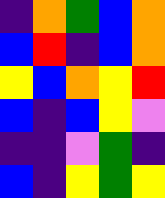[["indigo", "orange", "green", "blue", "orange"], ["blue", "red", "indigo", "blue", "orange"], ["yellow", "blue", "orange", "yellow", "red"], ["blue", "indigo", "blue", "yellow", "violet"], ["indigo", "indigo", "violet", "green", "indigo"], ["blue", "indigo", "yellow", "green", "yellow"]]